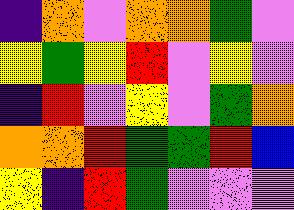[["indigo", "orange", "violet", "orange", "orange", "green", "violet"], ["yellow", "green", "yellow", "red", "violet", "yellow", "violet"], ["indigo", "red", "violet", "yellow", "violet", "green", "orange"], ["orange", "orange", "red", "green", "green", "red", "blue"], ["yellow", "indigo", "red", "green", "violet", "violet", "violet"]]